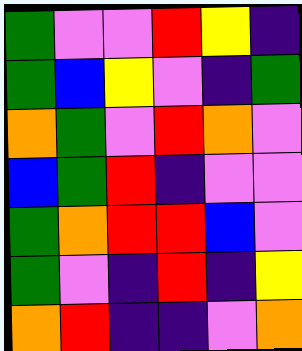[["green", "violet", "violet", "red", "yellow", "indigo"], ["green", "blue", "yellow", "violet", "indigo", "green"], ["orange", "green", "violet", "red", "orange", "violet"], ["blue", "green", "red", "indigo", "violet", "violet"], ["green", "orange", "red", "red", "blue", "violet"], ["green", "violet", "indigo", "red", "indigo", "yellow"], ["orange", "red", "indigo", "indigo", "violet", "orange"]]